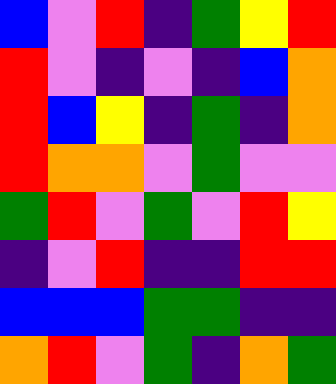[["blue", "violet", "red", "indigo", "green", "yellow", "red"], ["red", "violet", "indigo", "violet", "indigo", "blue", "orange"], ["red", "blue", "yellow", "indigo", "green", "indigo", "orange"], ["red", "orange", "orange", "violet", "green", "violet", "violet"], ["green", "red", "violet", "green", "violet", "red", "yellow"], ["indigo", "violet", "red", "indigo", "indigo", "red", "red"], ["blue", "blue", "blue", "green", "green", "indigo", "indigo"], ["orange", "red", "violet", "green", "indigo", "orange", "green"]]